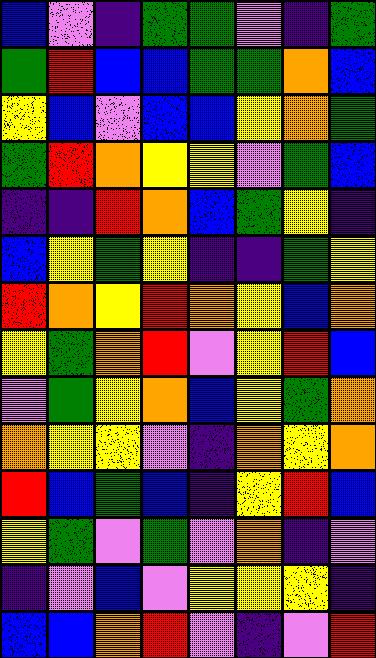[["blue", "violet", "indigo", "green", "green", "violet", "indigo", "green"], ["green", "red", "blue", "blue", "green", "green", "orange", "blue"], ["yellow", "blue", "violet", "blue", "blue", "yellow", "orange", "green"], ["green", "red", "orange", "yellow", "yellow", "violet", "green", "blue"], ["indigo", "indigo", "red", "orange", "blue", "green", "yellow", "indigo"], ["blue", "yellow", "green", "yellow", "indigo", "indigo", "green", "yellow"], ["red", "orange", "yellow", "red", "orange", "yellow", "blue", "orange"], ["yellow", "green", "orange", "red", "violet", "yellow", "red", "blue"], ["violet", "green", "yellow", "orange", "blue", "yellow", "green", "orange"], ["orange", "yellow", "yellow", "violet", "indigo", "orange", "yellow", "orange"], ["red", "blue", "green", "blue", "indigo", "yellow", "red", "blue"], ["yellow", "green", "violet", "green", "violet", "orange", "indigo", "violet"], ["indigo", "violet", "blue", "violet", "yellow", "yellow", "yellow", "indigo"], ["blue", "blue", "orange", "red", "violet", "indigo", "violet", "red"]]